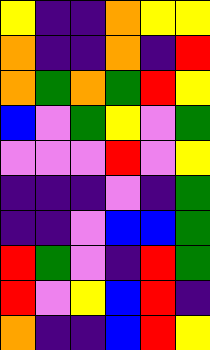[["yellow", "indigo", "indigo", "orange", "yellow", "yellow"], ["orange", "indigo", "indigo", "orange", "indigo", "red"], ["orange", "green", "orange", "green", "red", "yellow"], ["blue", "violet", "green", "yellow", "violet", "green"], ["violet", "violet", "violet", "red", "violet", "yellow"], ["indigo", "indigo", "indigo", "violet", "indigo", "green"], ["indigo", "indigo", "violet", "blue", "blue", "green"], ["red", "green", "violet", "indigo", "red", "green"], ["red", "violet", "yellow", "blue", "red", "indigo"], ["orange", "indigo", "indigo", "blue", "red", "yellow"]]